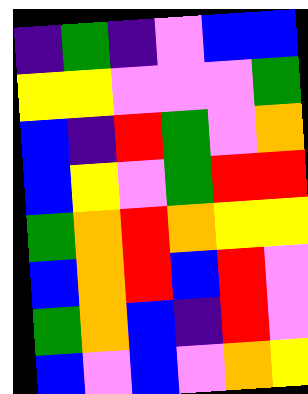[["indigo", "green", "indigo", "violet", "blue", "blue"], ["yellow", "yellow", "violet", "violet", "violet", "green"], ["blue", "indigo", "red", "green", "violet", "orange"], ["blue", "yellow", "violet", "green", "red", "red"], ["green", "orange", "red", "orange", "yellow", "yellow"], ["blue", "orange", "red", "blue", "red", "violet"], ["green", "orange", "blue", "indigo", "red", "violet"], ["blue", "violet", "blue", "violet", "orange", "yellow"]]